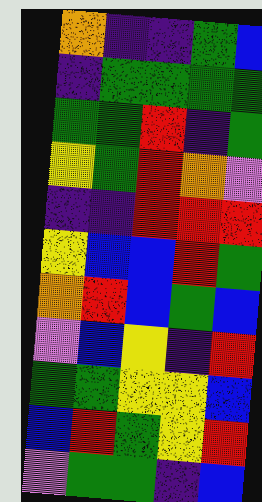[["orange", "indigo", "indigo", "green", "blue"], ["indigo", "green", "green", "green", "green"], ["green", "green", "red", "indigo", "green"], ["yellow", "green", "red", "orange", "violet"], ["indigo", "indigo", "red", "red", "red"], ["yellow", "blue", "blue", "red", "green"], ["orange", "red", "blue", "green", "blue"], ["violet", "blue", "yellow", "indigo", "red"], ["green", "green", "yellow", "yellow", "blue"], ["blue", "red", "green", "yellow", "red"], ["violet", "green", "green", "indigo", "blue"]]